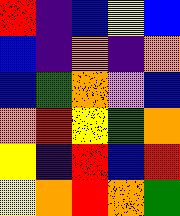[["red", "indigo", "blue", "yellow", "blue"], ["blue", "indigo", "orange", "indigo", "orange"], ["blue", "green", "orange", "violet", "blue"], ["orange", "red", "yellow", "green", "orange"], ["yellow", "indigo", "red", "blue", "red"], ["yellow", "orange", "red", "orange", "green"]]